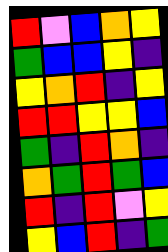[["red", "violet", "blue", "orange", "yellow"], ["green", "blue", "blue", "yellow", "indigo"], ["yellow", "orange", "red", "indigo", "yellow"], ["red", "red", "yellow", "yellow", "blue"], ["green", "indigo", "red", "orange", "indigo"], ["orange", "green", "red", "green", "blue"], ["red", "indigo", "red", "violet", "yellow"], ["yellow", "blue", "red", "indigo", "green"]]